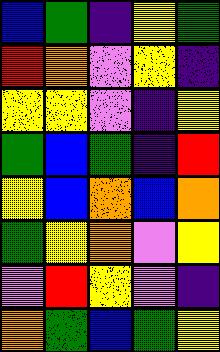[["blue", "green", "indigo", "yellow", "green"], ["red", "orange", "violet", "yellow", "indigo"], ["yellow", "yellow", "violet", "indigo", "yellow"], ["green", "blue", "green", "indigo", "red"], ["yellow", "blue", "orange", "blue", "orange"], ["green", "yellow", "orange", "violet", "yellow"], ["violet", "red", "yellow", "violet", "indigo"], ["orange", "green", "blue", "green", "yellow"]]